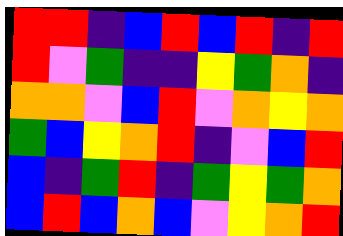[["red", "red", "indigo", "blue", "red", "blue", "red", "indigo", "red"], ["red", "violet", "green", "indigo", "indigo", "yellow", "green", "orange", "indigo"], ["orange", "orange", "violet", "blue", "red", "violet", "orange", "yellow", "orange"], ["green", "blue", "yellow", "orange", "red", "indigo", "violet", "blue", "red"], ["blue", "indigo", "green", "red", "indigo", "green", "yellow", "green", "orange"], ["blue", "red", "blue", "orange", "blue", "violet", "yellow", "orange", "red"]]